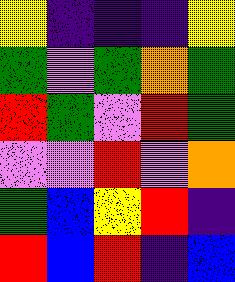[["yellow", "indigo", "indigo", "indigo", "yellow"], ["green", "violet", "green", "orange", "green"], ["red", "green", "violet", "red", "green"], ["violet", "violet", "red", "violet", "orange"], ["green", "blue", "yellow", "red", "indigo"], ["red", "blue", "red", "indigo", "blue"]]